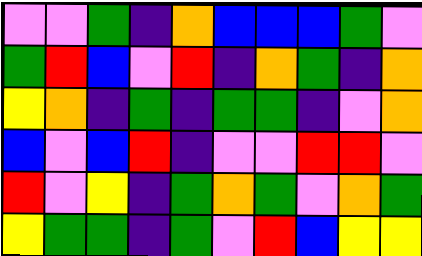[["violet", "violet", "green", "indigo", "orange", "blue", "blue", "blue", "green", "violet"], ["green", "red", "blue", "violet", "red", "indigo", "orange", "green", "indigo", "orange"], ["yellow", "orange", "indigo", "green", "indigo", "green", "green", "indigo", "violet", "orange"], ["blue", "violet", "blue", "red", "indigo", "violet", "violet", "red", "red", "violet"], ["red", "violet", "yellow", "indigo", "green", "orange", "green", "violet", "orange", "green"], ["yellow", "green", "green", "indigo", "green", "violet", "red", "blue", "yellow", "yellow"]]